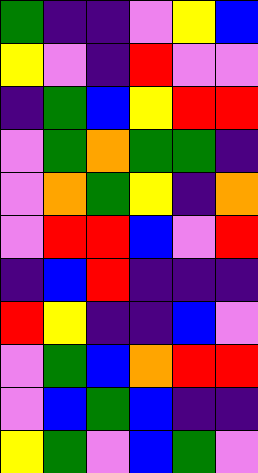[["green", "indigo", "indigo", "violet", "yellow", "blue"], ["yellow", "violet", "indigo", "red", "violet", "violet"], ["indigo", "green", "blue", "yellow", "red", "red"], ["violet", "green", "orange", "green", "green", "indigo"], ["violet", "orange", "green", "yellow", "indigo", "orange"], ["violet", "red", "red", "blue", "violet", "red"], ["indigo", "blue", "red", "indigo", "indigo", "indigo"], ["red", "yellow", "indigo", "indigo", "blue", "violet"], ["violet", "green", "blue", "orange", "red", "red"], ["violet", "blue", "green", "blue", "indigo", "indigo"], ["yellow", "green", "violet", "blue", "green", "violet"]]